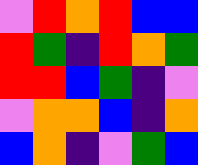[["violet", "red", "orange", "red", "blue", "blue"], ["red", "green", "indigo", "red", "orange", "green"], ["red", "red", "blue", "green", "indigo", "violet"], ["violet", "orange", "orange", "blue", "indigo", "orange"], ["blue", "orange", "indigo", "violet", "green", "blue"]]